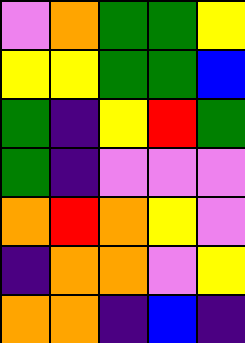[["violet", "orange", "green", "green", "yellow"], ["yellow", "yellow", "green", "green", "blue"], ["green", "indigo", "yellow", "red", "green"], ["green", "indigo", "violet", "violet", "violet"], ["orange", "red", "orange", "yellow", "violet"], ["indigo", "orange", "orange", "violet", "yellow"], ["orange", "orange", "indigo", "blue", "indigo"]]